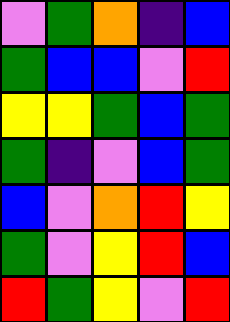[["violet", "green", "orange", "indigo", "blue"], ["green", "blue", "blue", "violet", "red"], ["yellow", "yellow", "green", "blue", "green"], ["green", "indigo", "violet", "blue", "green"], ["blue", "violet", "orange", "red", "yellow"], ["green", "violet", "yellow", "red", "blue"], ["red", "green", "yellow", "violet", "red"]]